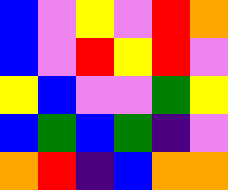[["blue", "violet", "yellow", "violet", "red", "orange"], ["blue", "violet", "red", "yellow", "red", "violet"], ["yellow", "blue", "violet", "violet", "green", "yellow"], ["blue", "green", "blue", "green", "indigo", "violet"], ["orange", "red", "indigo", "blue", "orange", "orange"]]